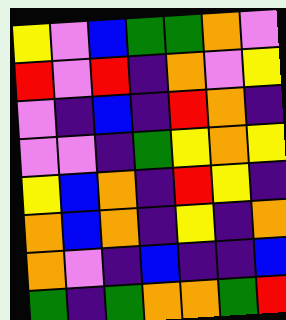[["yellow", "violet", "blue", "green", "green", "orange", "violet"], ["red", "violet", "red", "indigo", "orange", "violet", "yellow"], ["violet", "indigo", "blue", "indigo", "red", "orange", "indigo"], ["violet", "violet", "indigo", "green", "yellow", "orange", "yellow"], ["yellow", "blue", "orange", "indigo", "red", "yellow", "indigo"], ["orange", "blue", "orange", "indigo", "yellow", "indigo", "orange"], ["orange", "violet", "indigo", "blue", "indigo", "indigo", "blue"], ["green", "indigo", "green", "orange", "orange", "green", "red"]]